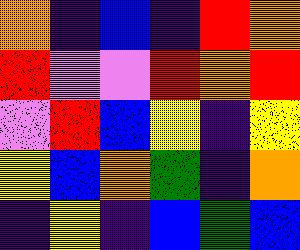[["orange", "indigo", "blue", "indigo", "red", "orange"], ["red", "violet", "violet", "red", "orange", "red"], ["violet", "red", "blue", "yellow", "indigo", "yellow"], ["yellow", "blue", "orange", "green", "indigo", "orange"], ["indigo", "yellow", "indigo", "blue", "green", "blue"]]